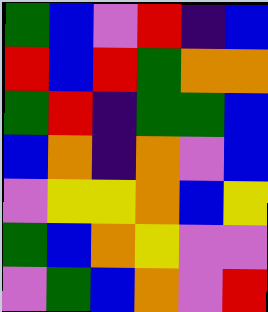[["green", "blue", "violet", "red", "indigo", "blue"], ["red", "blue", "red", "green", "orange", "orange"], ["green", "red", "indigo", "green", "green", "blue"], ["blue", "orange", "indigo", "orange", "violet", "blue"], ["violet", "yellow", "yellow", "orange", "blue", "yellow"], ["green", "blue", "orange", "yellow", "violet", "violet"], ["violet", "green", "blue", "orange", "violet", "red"]]